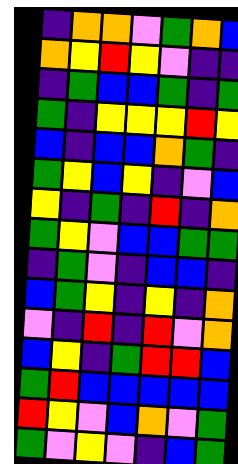[["indigo", "orange", "orange", "violet", "green", "orange", "blue"], ["orange", "yellow", "red", "yellow", "violet", "indigo", "indigo"], ["indigo", "green", "blue", "blue", "green", "indigo", "green"], ["green", "indigo", "yellow", "yellow", "yellow", "red", "yellow"], ["blue", "indigo", "blue", "blue", "orange", "green", "indigo"], ["green", "yellow", "blue", "yellow", "indigo", "violet", "blue"], ["yellow", "indigo", "green", "indigo", "red", "indigo", "orange"], ["green", "yellow", "violet", "blue", "blue", "green", "green"], ["indigo", "green", "violet", "indigo", "blue", "blue", "indigo"], ["blue", "green", "yellow", "indigo", "yellow", "indigo", "orange"], ["violet", "indigo", "red", "indigo", "red", "violet", "orange"], ["blue", "yellow", "indigo", "green", "red", "red", "blue"], ["green", "red", "blue", "blue", "blue", "blue", "blue"], ["red", "yellow", "violet", "blue", "orange", "violet", "green"], ["green", "violet", "yellow", "violet", "indigo", "blue", "green"]]